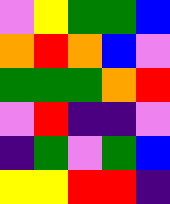[["violet", "yellow", "green", "green", "blue"], ["orange", "red", "orange", "blue", "violet"], ["green", "green", "green", "orange", "red"], ["violet", "red", "indigo", "indigo", "violet"], ["indigo", "green", "violet", "green", "blue"], ["yellow", "yellow", "red", "red", "indigo"]]